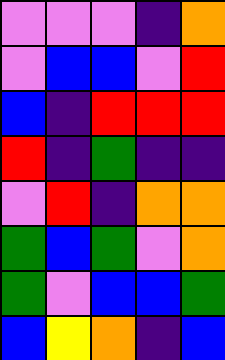[["violet", "violet", "violet", "indigo", "orange"], ["violet", "blue", "blue", "violet", "red"], ["blue", "indigo", "red", "red", "red"], ["red", "indigo", "green", "indigo", "indigo"], ["violet", "red", "indigo", "orange", "orange"], ["green", "blue", "green", "violet", "orange"], ["green", "violet", "blue", "blue", "green"], ["blue", "yellow", "orange", "indigo", "blue"]]